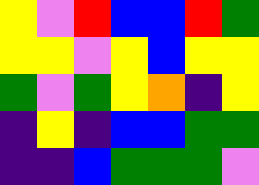[["yellow", "violet", "red", "blue", "blue", "red", "green"], ["yellow", "yellow", "violet", "yellow", "blue", "yellow", "yellow"], ["green", "violet", "green", "yellow", "orange", "indigo", "yellow"], ["indigo", "yellow", "indigo", "blue", "blue", "green", "green"], ["indigo", "indigo", "blue", "green", "green", "green", "violet"]]